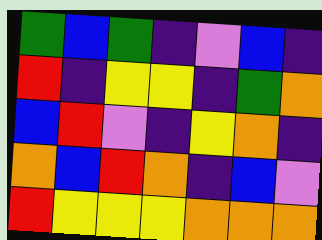[["green", "blue", "green", "indigo", "violet", "blue", "indigo"], ["red", "indigo", "yellow", "yellow", "indigo", "green", "orange"], ["blue", "red", "violet", "indigo", "yellow", "orange", "indigo"], ["orange", "blue", "red", "orange", "indigo", "blue", "violet"], ["red", "yellow", "yellow", "yellow", "orange", "orange", "orange"]]